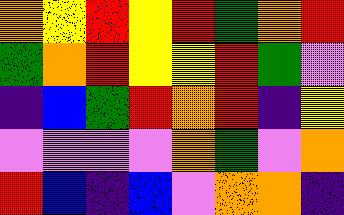[["orange", "yellow", "red", "yellow", "red", "green", "orange", "red"], ["green", "orange", "red", "yellow", "yellow", "red", "green", "violet"], ["indigo", "blue", "green", "red", "orange", "red", "indigo", "yellow"], ["violet", "violet", "violet", "violet", "orange", "green", "violet", "orange"], ["red", "blue", "indigo", "blue", "violet", "orange", "orange", "indigo"]]